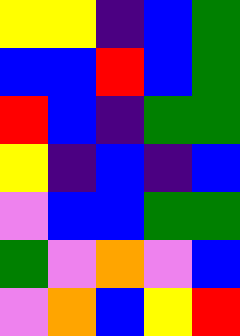[["yellow", "yellow", "indigo", "blue", "green"], ["blue", "blue", "red", "blue", "green"], ["red", "blue", "indigo", "green", "green"], ["yellow", "indigo", "blue", "indigo", "blue"], ["violet", "blue", "blue", "green", "green"], ["green", "violet", "orange", "violet", "blue"], ["violet", "orange", "blue", "yellow", "red"]]